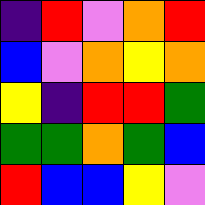[["indigo", "red", "violet", "orange", "red"], ["blue", "violet", "orange", "yellow", "orange"], ["yellow", "indigo", "red", "red", "green"], ["green", "green", "orange", "green", "blue"], ["red", "blue", "blue", "yellow", "violet"]]